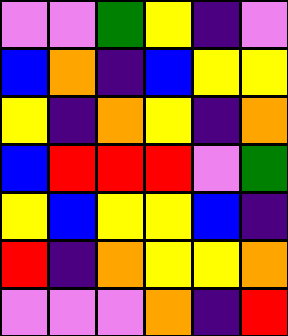[["violet", "violet", "green", "yellow", "indigo", "violet"], ["blue", "orange", "indigo", "blue", "yellow", "yellow"], ["yellow", "indigo", "orange", "yellow", "indigo", "orange"], ["blue", "red", "red", "red", "violet", "green"], ["yellow", "blue", "yellow", "yellow", "blue", "indigo"], ["red", "indigo", "orange", "yellow", "yellow", "orange"], ["violet", "violet", "violet", "orange", "indigo", "red"]]